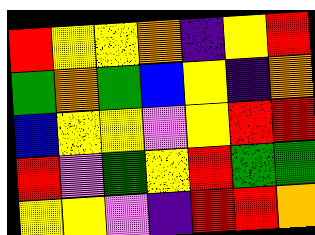[["red", "yellow", "yellow", "orange", "indigo", "yellow", "red"], ["green", "orange", "green", "blue", "yellow", "indigo", "orange"], ["blue", "yellow", "yellow", "violet", "yellow", "red", "red"], ["red", "violet", "green", "yellow", "red", "green", "green"], ["yellow", "yellow", "violet", "indigo", "red", "red", "orange"]]